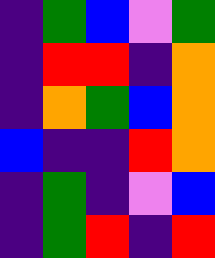[["indigo", "green", "blue", "violet", "green"], ["indigo", "red", "red", "indigo", "orange"], ["indigo", "orange", "green", "blue", "orange"], ["blue", "indigo", "indigo", "red", "orange"], ["indigo", "green", "indigo", "violet", "blue"], ["indigo", "green", "red", "indigo", "red"]]